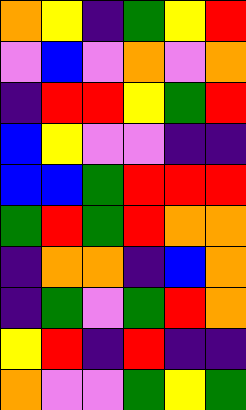[["orange", "yellow", "indigo", "green", "yellow", "red"], ["violet", "blue", "violet", "orange", "violet", "orange"], ["indigo", "red", "red", "yellow", "green", "red"], ["blue", "yellow", "violet", "violet", "indigo", "indigo"], ["blue", "blue", "green", "red", "red", "red"], ["green", "red", "green", "red", "orange", "orange"], ["indigo", "orange", "orange", "indigo", "blue", "orange"], ["indigo", "green", "violet", "green", "red", "orange"], ["yellow", "red", "indigo", "red", "indigo", "indigo"], ["orange", "violet", "violet", "green", "yellow", "green"]]